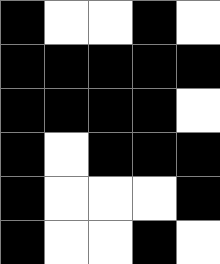[["black", "white", "white", "black", "white"], ["black", "black", "black", "black", "black"], ["black", "black", "black", "black", "white"], ["black", "white", "black", "black", "black"], ["black", "white", "white", "white", "black"], ["black", "white", "white", "black", "white"]]